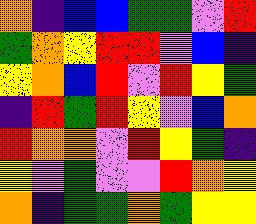[["orange", "indigo", "blue", "blue", "green", "green", "violet", "red"], ["green", "orange", "yellow", "red", "red", "violet", "blue", "indigo"], ["yellow", "orange", "blue", "red", "violet", "red", "yellow", "green"], ["indigo", "red", "green", "red", "yellow", "violet", "blue", "orange"], ["red", "orange", "orange", "violet", "red", "yellow", "green", "indigo"], ["yellow", "violet", "green", "violet", "violet", "red", "orange", "yellow"], ["orange", "indigo", "green", "green", "orange", "green", "yellow", "yellow"]]